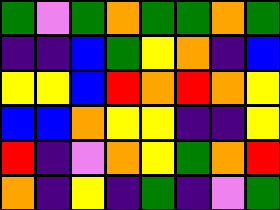[["green", "violet", "green", "orange", "green", "green", "orange", "green"], ["indigo", "indigo", "blue", "green", "yellow", "orange", "indigo", "blue"], ["yellow", "yellow", "blue", "red", "orange", "red", "orange", "yellow"], ["blue", "blue", "orange", "yellow", "yellow", "indigo", "indigo", "yellow"], ["red", "indigo", "violet", "orange", "yellow", "green", "orange", "red"], ["orange", "indigo", "yellow", "indigo", "green", "indigo", "violet", "green"]]